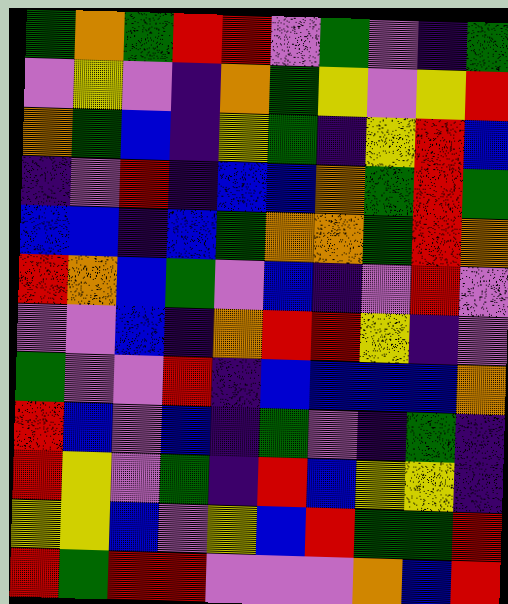[["green", "orange", "green", "red", "red", "violet", "green", "violet", "indigo", "green"], ["violet", "yellow", "violet", "indigo", "orange", "green", "yellow", "violet", "yellow", "red"], ["orange", "green", "blue", "indigo", "yellow", "green", "indigo", "yellow", "red", "blue"], ["indigo", "violet", "red", "indigo", "blue", "blue", "orange", "green", "red", "green"], ["blue", "blue", "indigo", "blue", "green", "orange", "orange", "green", "red", "orange"], ["red", "orange", "blue", "green", "violet", "blue", "indigo", "violet", "red", "violet"], ["violet", "violet", "blue", "indigo", "orange", "red", "red", "yellow", "indigo", "violet"], ["green", "violet", "violet", "red", "indigo", "blue", "blue", "blue", "blue", "orange"], ["red", "blue", "violet", "blue", "indigo", "green", "violet", "indigo", "green", "indigo"], ["red", "yellow", "violet", "green", "indigo", "red", "blue", "yellow", "yellow", "indigo"], ["yellow", "yellow", "blue", "violet", "yellow", "blue", "red", "green", "green", "red"], ["red", "green", "red", "red", "violet", "violet", "violet", "orange", "blue", "red"]]